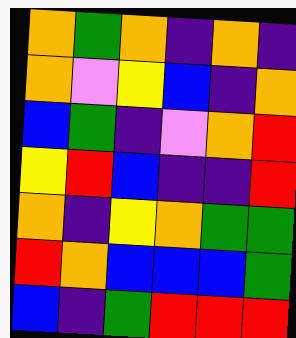[["orange", "green", "orange", "indigo", "orange", "indigo"], ["orange", "violet", "yellow", "blue", "indigo", "orange"], ["blue", "green", "indigo", "violet", "orange", "red"], ["yellow", "red", "blue", "indigo", "indigo", "red"], ["orange", "indigo", "yellow", "orange", "green", "green"], ["red", "orange", "blue", "blue", "blue", "green"], ["blue", "indigo", "green", "red", "red", "red"]]